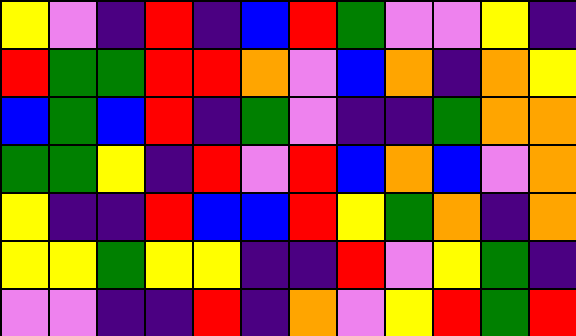[["yellow", "violet", "indigo", "red", "indigo", "blue", "red", "green", "violet", "violet", "yellow", "indigo"], ["red", "green", "green", "red", "red", "orange", "violet", "blue", "orange", "indigo", "orange", "yellow"], ["blue", "green", "blue", "red", "indigo", "green", "violet", "indigo", "indigo", "green", "orange", "orange"], ["green", "green", "yellow", "indigo", "red", "violet", "red", "blue", "orange", "blue", "violet", "orange"], ["yellow", "indigo", "indigo", "red", "blue", "blue", "red", "yellow", "green", "orange", "indigo", "orange"], ["yellow", "yellow", "green", "yellow", "yellow", "indigo", "indigo", "red", "violet", "yellow", "green", "indigo"], ["violet", "violet", "indigo", "indigo", "red", "indigo", "orange", "violet", "yellow", "red", "green", "red"]]